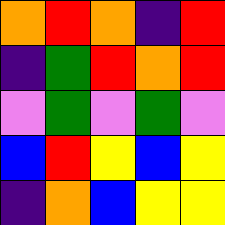[["orange", "red", "orange", "indigo", "red"], ["indigo", "green", "red", "orange", "red"], ["violet", "green", "violet", "green", "violet"], ["blue", "red", "yellow", "blue", "yellow"], ["indigo", "orange", "blue", "yellow", "yellow"]]